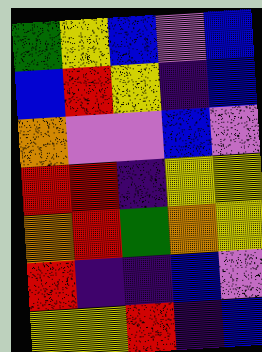[["green", "yellow", "blue", "violet", "blue"], ["blue", "red", "yellow", "indigo", "blue"], ["orange", "violet", "violet", "blue", "violet"], ["red", "red", "indigo", "yellow", "yellow"], ["orange", "red", "green", "orange", "yellow"], ["red", "indigo", "indigo", "blue", "violet"], ["yellow", "yellow", "red", "indigo", "blue"]]